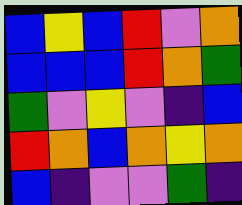[["blue", "yellow", "blue", "red", "violet", "orange"], ["blue", "blue", "blue", "red", "orange", "green"], ["green", "violet", "yellow", "violet", "indigo", "blue"], ["red", "orange", "blue", "orange", "yellow", "orange"], ["blue", "indigo", "violet", "violet", "green", "indigo"]]